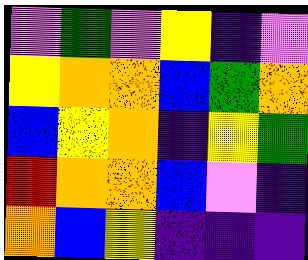[["violet", "green", "violet", "yellow", "indigo", "violet"], ["yellow", "orange", "orange", "blue", "green", "orange"], ["blue", "yellow", "orange", "indigo", "yellow", "green"], ["red", "orange", "orange", "blue", "violet", "indigo"], ["orange", "blue", "yellow", "indigo", "indigo", "indigo"]]